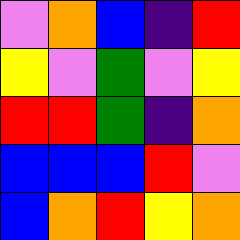[["violet", "orange", "blue", "indigo", "red"], ["yellow", "violet", "green", "violet", "yellow"], ["red", "red", "green", "indigo", "orange"], ["blue", "blue", "blue", "red", "violet"], ["blue", "orange", "red", "yellow", "orange"]]